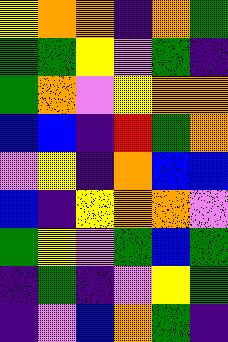[["yellow", "orange", "orange", "indigo", "orange", "green"], ["green", "green", "yellow", "violet", "green", "indigo"], ["green", "orange", "violet", "yellow", "orange", "orange"], ["blue", "blue", "indigo", "red", "green", "orange"], ["violet", "yellow", "indigo", "orange", "blue", "blue"], ["blue", "indigo", "yellow", "orange", "orange", "violet"], ["green", "yellow", "violet", "green", "blue", "green"], ["indigo", "green", "indigo", "violet", "yellow", "green"], ["indigo", "violet", "blue", "orange", "green", "indigo"]]